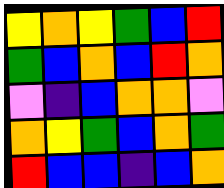[["yellow", "orange", "yellow", "green", "blue", "red"], ["green", "blue", "orange", "blue", "red", "orange"], ["violet", "indigo", "blue", "orange", "orange", "violet"], ["orange", "yellow", "green", "blue", "orange", "green"], ["red", "blue", "blue", "indigo", "blue", "orange"]]